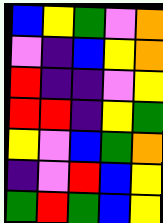[["blue", "yellow", "green", "violet", "orange"], ["violet", "indigo", "blue", "yellow", "orange"], ["red", "indigo", "indigo", "violet", "yellow"], ["red", "red", "indigo", "yellow", "green"], ["yellow", "violet", "blue", "green", "orange"], ["indigo", "violet", "red", "blue", "yellow"], ["green", "red", "green", "blue", "yellow"]]